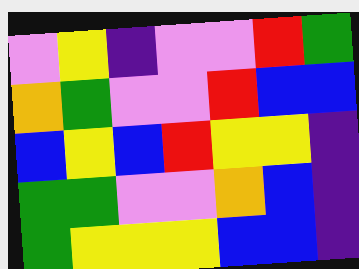[["violet", "yellow", "indigo", "violet", "violet", "red", "green"], ["orange", "green", "violet", "violet", "red", "blue", "blue"], ["blue", "yellow", "blue", "red", "yellow", "yellow", "indigo"], ["green", "green", "violet", "violet", "orange", "blue", "indigo"], ["green", "yellow", "yellow", "yellow", "blue", "blue", "indigo"]]